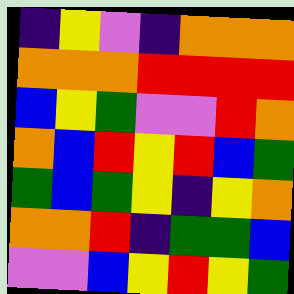[["indigo", "yellow", "violet", "indigo", "orange", "orange", "orange"], ["orange", "orange", "orange", "red", "red", "red", "red"], ["blue", "yellow", "green", "violet", "violet", "red", "orange"], ["orange", "blue", "red", "yellow", "red", "blue", "green"], ["green", "blue", "green", "yellow", "indigo", "yellow", "orange"], ["orange", "orange", "red", "indigo", "green", "green", "blue"], ["violet", "violet", "blue", "yellow", "red", "yellow", "green"]]